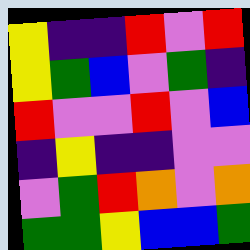[["yellow", "indigo", "indigo", "red", "violet", "red"], ["yellow", "green", "blue", "violet", "green", "indigo"], ["red", "violet", "violet", "red", "violet", "blue"], ["indigo", "yellow", "indigo", "indigo", "violet", "violet"], ["violet", "green", "red", "orange", "violet", "orange"], ["green", "green", "yellow", "blue", "blue", "green"]]